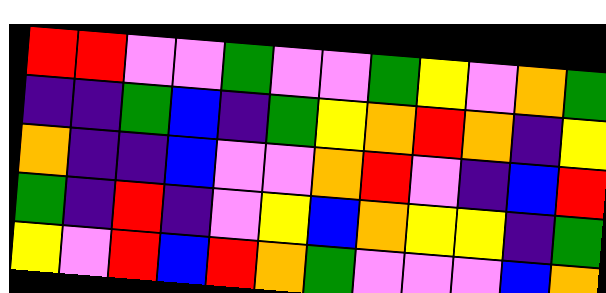[["red", "red", "violet", "violet", "green", "violet", "violet", "green", "yellow", "violet", "orange", "green"], ["indigo", "indigo", "green", "blue", "indigo", "green", "yellow", "orange", "red", "orange", "indigo", "yellow"], ["orange", "indigo", "indigo", "blue", "violet", "violet", "orange", "red", "violet", "indigo", "blue", "red"], ["green", "indigo", "red", "indigo", "violet", "yellow", "blue", "orange", "yellow", "yellow", "indigo", "green"], ["yellow", "violet", "red", "blue", "red", "orange", "green", "violet", "violet", "violet", "blue", "orange"]]